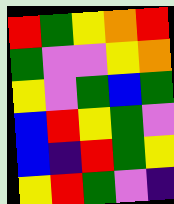[["red", "green", "yellow", "orange", "red"], ["green", "violet", "violet", "yellow", "orange"], ["yellow", "violet", "green", "blue", "green"], ["blue", "red", "yellow", "green", "violet"], ["blue", "indigo", "red", "green", "yellow"], ["yellow", "red", "green", "violet", "indigo"]]